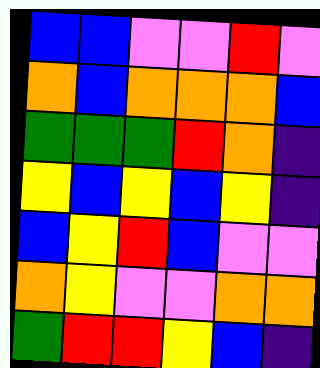[["blue", "blue", "violet", "violet", "red", "violet"], ["orange", "blue", "orange", "orange", "orange", "blue"], ["green", "green", "green", "red", "orange", "indigo"], ["yellow", "blue", "yellow", "blue", "yellow", "indigo"], ["blue", "yellow", "red", "blue", "violet", "violet"], ["orange", "yellow", "violet", "violet", "orange", "orange"], ["green", "red", "red", "yellow", "blue", "indigo"]]